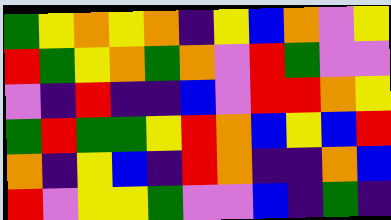[["green", "yellow", "orange", "yellow", "orange", "indigo", "yellow", "blue", "orange", "violet", "yellow"], ["red", "green", "yellow", "orange", "green", "orange", "violet", "red", "green", "violet", "violet"], ["violet", "indigo", "red", "indigo", "indigo", "blue", "violet", "red", "red", "orange", "yellow"], ["green", "red", "green", "green", "yellow", "red", "orange", "blue", "yellow", "blue", "red"], ["orange", "indigo", "yellow", "blue", "indigo", "red", "orange", "indigo", "indigo", "orange", "blue"], ["red", "violet", "yellow", "yellow", "green", "violet", "violet", "blue", "indigo", "green", "indigo"]]